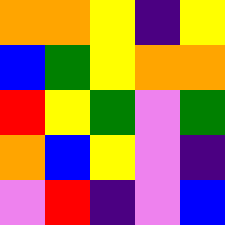[["orange", "orange", "yellow", "indigo", "yellow"], ["blue", "green", "yellow", "orange", "orange"], ["red", "yellow", "green", "violet", "green"], ["orange", "blue", "yellow", "violet", "indigo"], ["violet", "red", "indigo", "violet", "blue"]]